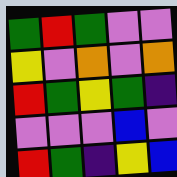[["green", "red", "green", "violet", "violet"], ["yellow", "violet", "orange", "violet", "orange"], ["red", "green", "yellow", "green", "indigo"], ["violet", "violet", "violet", "blue", "violet"], ["red", "green", "indigo", "yellow", "blue"]]